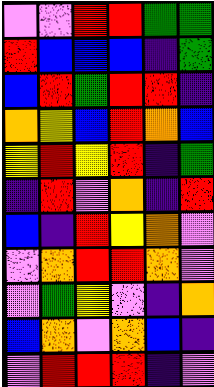[["violet", "violet", "red", "red", "green", "green"], ["red", "blue", "blue", "blue", "indigo", "green"], ["blue", "red", "green", "red", "red", "indigo"], ["orange", "yellow", "blue", "red", "orange", "blue"], ["yellow", "red", "yellow", "red", "indigo", "green"], ["indigo", "red", "violet", "orange", "indigo", "red"], ["blue", "indigo", "red", "yellow", "orange", "violet"], ["violet", "orange", "red", "red", "orange", "violet"], ["violet", "green", "yellow", "violet", "indigo", "orange"], ["blue", "orange", "violet", "orange", "blue", "indigo"], ["violet", "red", "red", "red", "indigo", "violet"]]